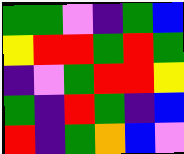[["green", "green", "violet", "indigo", "green", "blue"], ["yellow", "red", "red", "green", "red", "green"], ["indigo", "violet", "green", "red", "red", "yellow"], ["green", "indigo", "red", "green", "indigo", "blue"], ["red", "indigo", "green", "orange", "blue", "violet"]]